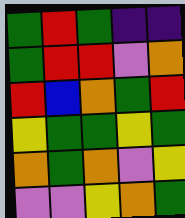[["green", "red", "green", "indigo", "indigo"], ["green", "red", "red", "violet", "orange"], ["red", "blue", "orange", "green", "red"], ["yellow", "green", "green", "yellow", "green"], ["orange", "green", "orange", "violet", "yellow"], ["violet", "violet", "yellow", "orange", "green"]]